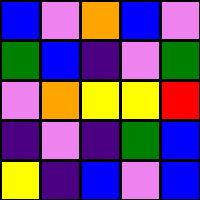[["blue", "violet", "orange", "blue", "violet"], ["green", "blue", "indigo", "violet", "green"], ["violet", "orange", "yellow", "yellow", "red"], ["indigo", "violet", "indigo", "green", "blue"], ["yellow", "indigo", "blue", "violet", "blue"]]